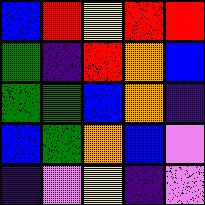[["blue", "red", "yellow", "red", "red"], ["green", "indigo", "red", "orange", "blue"], ["green", "green", "blue", "orange", "indigo"], ["blue", "green", "orange", "blue", "violet"], ["indigo", "violet", "yellow", "indigo", "violet"]]